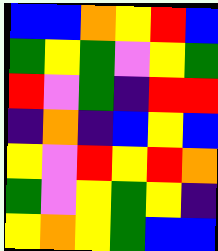[["blue", "blue", "orange", "yellow", "red", "blue"], ["green", "yellow", "green", "violet", "yellow", "green"], ["red", "violet", "green", "indigo", "red", "red"], ["indigo", "orange", "indigo", "blue", "yellow", "blue"], ["yellow", "violet", "red", "yellow", "red", "orange"], ["green", "violet", "yellow", "green", "yellow", "indigo"], ["yellow", "orange", "yellow", "green", "blue", "blue"]]